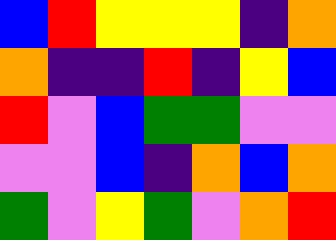[["blue", "red", "yellow", "yellow", "yellow", "indigo", "orange"], ["orange", "indigo", "indigo", "red", "indigo", "yellow", "blue"], ["red", "violet", "blue", "green", "green", "violet", "violet"], ["violet", "violet", "blue", "indigo", "orange", "blue", "orange"], ["green", "violet", "yellow", "green", "violet", "orange", "red"]]